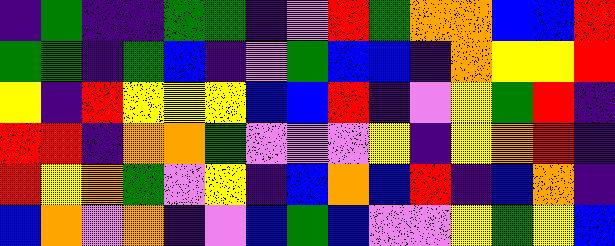[["indigo", "green", "indigo", "indigo", "green", "green", "indigo", "violet", "red", "green", "orange", "orange", "blue", "blue", "red"], ["green", "green", "indigo", "green", "blue", "indigo", "violet", "green", "blue", "blue", "indigo", "orange", "yellow", "yellow", "red"], ["yellow", "indigo", "red", "yellow", "yellow", "yellow", "blue", "blue", "red", "indigo", "violet", "yellow", "green", "red", "indigo"], ["red", "red", "indigo", "orange", "orange", "green", "violet", "violet", "violet", "yellow", "indigo", "yellow", "orange", "red", "indigo"], ["red", "yellow", "orange", "green", "violet", "yellow", "indigo", "blue", "orange", "blue", "red", "indigo", "blue", "orange", "indigo"], ["blue", "orange", "violet", "orange", "indigo", "violet", "blue", "green", "blue", "violet", "violet", "yellow", "green", "yellow", "blue"]]